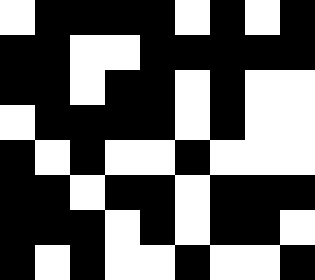[["white", "black", "black", "black", "black", "white", "black", "white", "black"], ["black", "black", "white", "white", "black", "black", "black", "black", "black"], ["black", "black", "white", "black", "black", "white", "black", "white", "white"], ["white", "black", "black", "black", "black", "white", "black", "white", "white"], ["black", "white", "black", "white", "white", "black", "white", "white", "white"], ["black", "black", "white", "black", "black", "white", "black", "black", "black"], ["black", "black", "black", "white", "black", "white", "black", "black", "white"], ["black", "white", "black", "white", "white", "black", "white", "white", "black"]]